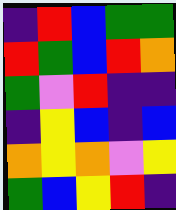[["indigo", "red", "blue", "green", "green"], ["red", "green", "blue", "red", "orange"], ["green", "violet", "red", "indigo", "indigo"], ["indigo", "yellow", "blue", "indigo", "blue"], ["orange", "yellow", "orange", "violet", "yellow"], ["green", "blue", "yellow", "red", "indigo"]]